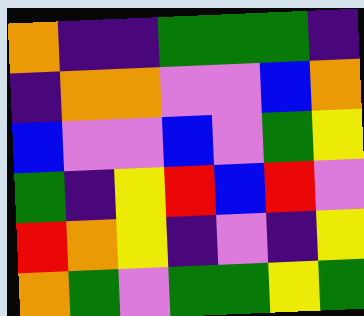[["orange", "indigo", "indigo", "green", "green", "green", "indigo"], ["indigo", "orange", "orange", "violet", "violet", "blue", "orange"], ["blue", "violet", "violet", "blue", "violet", "green", "yellow"], ["green", "indigo", "yellow", "red", "blue", "red", "violet"], ["red", "orange", "yellow", "indigo", "violet", "indigo", "yellow"], ["orange", "green", "violet", "green", "green", "yellow", "green"]]